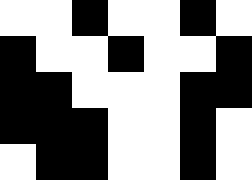[["white", "white", "black", "white", "white", "black", "white"], ["black", "white", "white", "black", "white", "white", "black"], ["black", "black", "white", "white", "white", "black", "black"], ["black", "black", "black", "white", "white", "black", "white"], ["white", "black", "black", "white", "white", "black", "white"]]